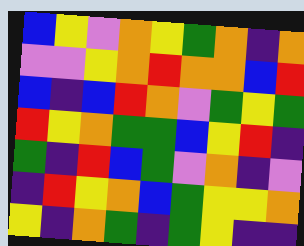[["blue", "yellow", "violet", "orange", "yellow", "green", "orange", "indigo", "orange"], ["violet", "violet", "yellow", "orange", "red", "orange", "orange", "blue", "red"], ["blue", "indigo", "blue", "red", "orange", "violet", "green", "yellow", "green"], ["red", "yellow", "orange", "green", "green", "blue", "yellow", "red", "indigo"], ["green", "indigo", "red", "blue", "green", "violet", "orange", "indigo", "violet"], ["indigo", "red", "yellow", "orange", "blue", "green", "yellow", "yellow", "orange"], ["yellow", "indigo", "orange", "green", "indigo", "green", "yellow", "indigo", "indigo"]]